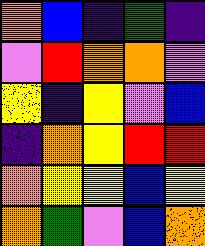[["orange", "blue", "indigo", "green", "indigo"], ["violet", "red", "orange", "orange", "violet"], ["yellow", "indigo", "yellow", "violet", "blue"], ["indigo", "orange", "yellow", "red", "red"], ["orange", "yellow", "yellow", "blue", "yellow"], ["orange", "green", "violet", "blue", "orange"]]